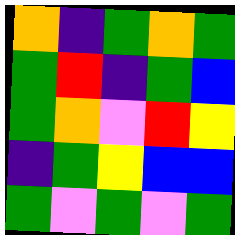[["orange", "indigo", "green", "orange", "green"], ["green", "red", "indigo", "green", "blue"], ["green", "orange", "violet", "red", "yellow"], ["indigo", "green", "yellow", "blue", "blue"], ["green", "violet", "green", "violet", "green"]]